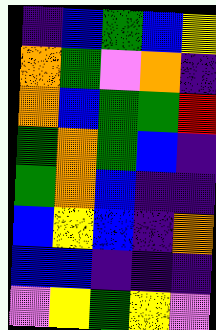[["indigo", "blue", "green", "blue", "yellow"], ["orange", "green", "violet", "orange", "indigo"], ["orange", "blue", "green", "green", "red"], ["green", "orange", "green", "blue", "indigo"], ["green", "orange", "blue", "indigo", "indigo"], ["blue", "yellow", "blue", "indigo", "orange"], ["blue", "blue", "indigo", "indigo", "indigo"], ["violet", "yellow", "green", "yellow", "violet"]]